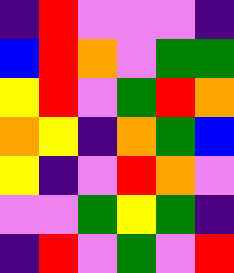[["indigo", "red", "violet", "violet", "violet", "indigo"], ["blue", "red", "orange", "violet", "green", "green"], ["yellow", "red", "violet", "green", "red", "orange"], ["orange", "yellow", "indigo", "orange", "green", "blue"], ["yellow", "indigo", "violet", "red", "orange", "violet"], ["violet", "violet", "green", "yellow", "green", "indigo"], ["indigo", "red", "violet", "green", "violet", "red"]]